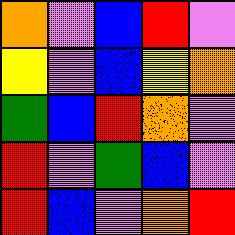[["orange", "violet", "blue", "red", "violet"], ["yellow", "violet", "blue", "yellow", "orange"], ["green", "blue", "red", "orange", "violet"], ["red", "violet", "green", "blue", "violet"], ["red", "blue", "violet", "orange", "red"]]